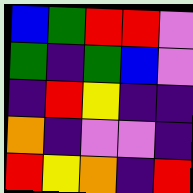[["blue", "green", "red", "red", "violet"], ["green", "indigo", "green", "blue", "violet"], ["indigo", "red", "yellow", "indigo", "indigo"], ["orange", "indigo", "violet", "violet", "indigo"], ["red", "yellow", "orange", "indigo", "red"]]